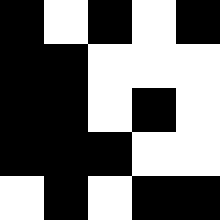[["black", "white", "black", "white", "black"], ["black", "black", "white", "white", "white"], ["black", "black", "white", "black", "white"], ["black", "black", "black", "white", "white"], ["white", "black", "white", "black", "black"]]